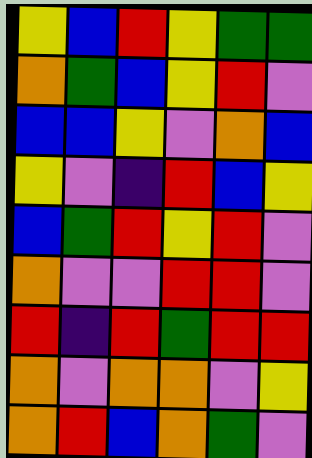[["yellow", "blue", "red", "yellow", "green", "green"], ["orange", "green", "blue", "yellow", "red", "violet"], ["blue", "blue", "yellow", "violet", "orange", "blue"], ["yellow", "violet", "indigo", "red", "blue", "yellow"], ["blue", "green", "red", "yellow", "red", "violet"], ["orange", "violet", "violet", "red", "red", "violet"], ["red", "indigo", "red", "green", "red", "red"], ["orange", "violet", "orange", "orange", "violet", "yellow"], ["orange", "red", "blue", "orange", "green", "violet"]]